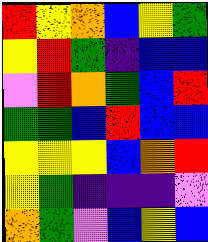[["red", "yellow", "orange", "blue", "yellow", "green"], ["yellow", "red", "green", "indigo", "blue", "blue"], ["violet", "red", "orange", "green", "blue", "red"], ["green", "green", "blue", "red", "blue", "blue"], ["yellow", "yellow", "yellow", "blue", "orange", "red"], ["yellow", "green", "indigo", "indigo", "indigo", "violet"], ["orange", "green", "violet", "blue", "yellow", "blue"]]